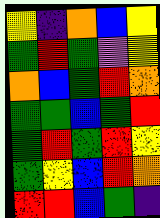[["yellow", "indigo", "orange", "blue", "yellow"], ["green", "red", "green", "violet", "yellow"], ["orange", "blue", "green", "red", "orange"], ["green", "green", "blue", "green", "red"], ["green", "red", "green", "red", "yellow"], ["green", "yellow", "blue", "red", "orange"], ["red", "red", "blue", "green", "indigo"]]